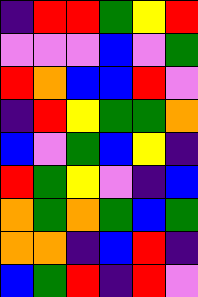[["indigo", "red", "red", "green", "yellow", "red"], ["violet", "violet", "violet", "blue", "violet", "green"], ["red", "orange", "blue", "blue", "red", "violet"], ["indigo", "red", "yellow", "green", "green", "orange"], ["blue", "violet", "green", "blue", "yellow", "indigo"], ["red", "green", "yellow", "violet", "indigo", "blue"], ["orange", "green", "orange", "green", "blue", "green"], ["orange", "orange", "indigo", "blue", "red", "indigo"], ["blue", "green", "red", "indigo", "red", "violet"]]